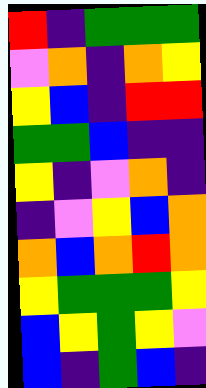[["red", "indigo", "green", "green", "green"], ["violet", "orange", "indigo", "orange", "yellow"], ["yellow", "blue", "indigo", "red", "red"], ["green", "green", "blue", "indigo", "indigo"], ["yellow", "indigo", "violet", "orange", "indigo"], ["indigo", "violet", "yellow", "blue", "orange"], ["orange", "blue", "orange", "red", "orange"], ["yellow", "green", "green", "green", "yellow"], ["blue", "yellow", "green", "yellow", "violet"], ["blue", "indigo", "green", "blue", "indigo"]]